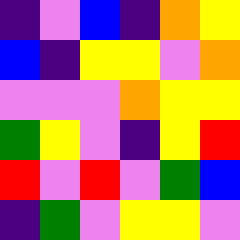[["indigo", "violet", "blue", "indigo", "orange", "yellow"], ["blue", "indigo", "yellow", "yellow", "violet", "orange"], ["violet", "violet", "violet", "orange", "yellow", "yellow"], ["green", "yellow", "violet", "indigo", "yellow", "red"], ["red", "violet", "red", "violet", "green", "blue"], ["indigo", "green", "violet", "yellow", "yellow", "violet"]]